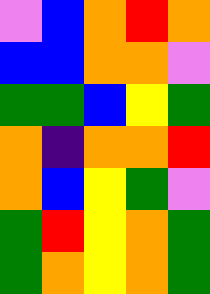[["violet", "blue", "orange", "red", "orange"], ["blue", "blue", "orange", "orange", "violet"], ["green", "green", "blue", "yellow", "green"], ["orange", "indigo", "orange", "orange", "red"], ["orange", "blue", "yellow", "green", "violet"], ["green", "red", "yellow", "orange", "green"], ["green", "orange", "yellow", "orange", "green"]]